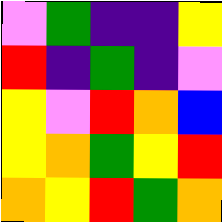[["violet", "green", "indigo", "indigo", "yellow"], ["red", "indigo", "green", "indigo", "violet"], ["yellow", "violet", "red", "orange", "blue"], ["yellow", "orange", "green", "yellow", "red"], ["orange", "yellow", "red", "green", "orange"]]